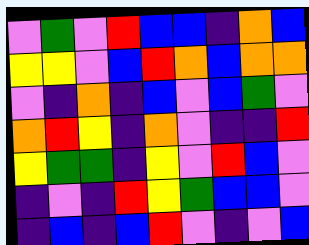[["violet", "green", "violet", "red", "blue", "blue", "indigo", "orange", "blue"], ["yellow", "yellow", "violet", "blue", "red", "orange", "blue", "orange", "orange"], ["violet", "indigo", "orange", "indigo", "blue", "violet", "blue", "green", "violet"], ["orange", "red", "yellow", "indigo", "orange", "violet", "indigo", "indigo", "red"], ["yellow", "green", "green", "indigo", "yellow", "violet", "red", "blue", "violet"], ["indigo", "violet", "indigo", "red", "yellow", "green", "blue", "blue", "violet"], ["indigo", "blue", "indigo", "blue", "red", "violet", "indigo", "violet", "blue"]]